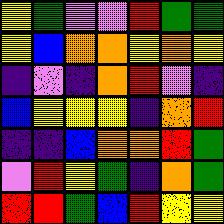[["yellow", "green", "violet", "violet", "red", "green", "green"], ["yellow", "blue", "orange", "orange", "yellow", "orange", "yellow"], ["indigo", "violet", "indigo", "orange", "red", "violet", "indigo"], ["blue", "yellow", "yellow", "yellow", "indigo", "orange", "red"], ["indigo", "indigo", "blue", "orange", "orange", "red", "green"], ["violet", "red", "yellow", "green", "indigo", "orange", "green"], ["red", "red", "green", "blue", "red", "yellow", "yellow"]]